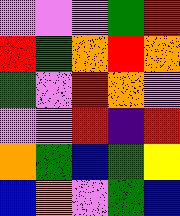[["violet", "violet", "violet", "green", "red"], ["red", "green", "orange", "red", "orange"], ["green", "violet", "red", "orange", "violet"], ["violet", "violet", "red", "indigo", "red"], ["orange", "green", "blue", "green", "yellow"], ["blue", "orange", "violet", "green", "blue"]]